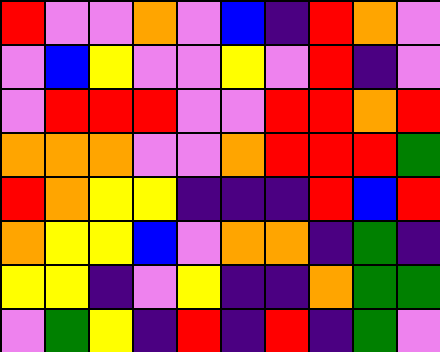[["red", "violet", "violet", "orange", "violet", "blue", "indigo", "red", "orange", "violet"], ["violet", "blue", "yellow", "violet", "violet", "yellow", "violet", "red", "indigo", "violet"], ["violet", "red", "red", "red", "violet", "violet", "red", "red", "orange", "red"], ["orange", "orange", "orange", "violet", "violet", "orange", "red", "red", "red", "green"], ["red", "orange", "yellow", "yellow", "indigo", "indigo", "indigo", "red", "blue", "red"], ["orange", "yellow", "yellow", "blue", "violet", "orange", "orange", "indigo", "green", "indigo"], ["yellow", "yellow", "indigo", "violet", "yellow", "indigo", "indigo", "orange", "green", "green"], ["violet", "green", "yellow", "indigo", "red", "indigo", "red", "indigo", "green", "violet"]]